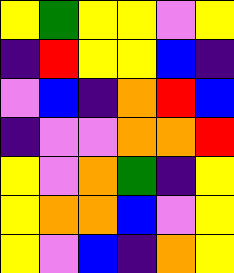[["yellow", "green", "yellow", "yellow", "violet", "yellow"], ["indigo", "red", "yellow", "yellow", "blue", "indigo"], ["violet", "blue", "indigo", "orange", "red", "blue"], ["indigo", "violet", "violet", "orange", "orange", "red"], ["yellow", "violet", "orange", "green", "indigo", "yellow"], ["yellow", "orange", "orange", "blue", "violet", "yellow"], ["yellow", "violet", "blue", "indigo", "orange", "yellow"]]